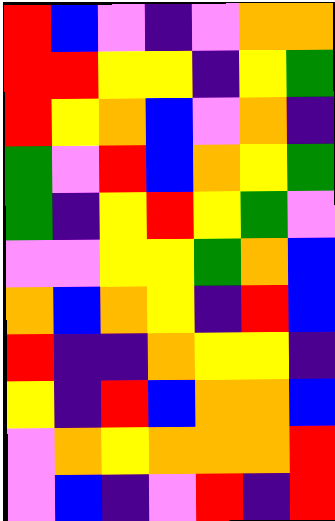[["red", "blue", "violet", "indigo", "violet", "orange", "orange"], ["red", "red", "yellow", "yellow", "indigo", "yellow", "green"], ["red", "yellow", "orange", "blue", "violet", "orange", "indigo"], ["green", "violet", "red", "blue", "orange", "yellow", "green"], ["green", "indigo", "yellow", "red", "yellow", "green", "violet"], ["violet", "violet", "yellow", "yellow", "green", "orange", "blue"], ["orange", "blue", "orange", "yellow", "indigo", "red", "blue"], ["red", "indigo", "indigo", "orange", "yellow", "yellow", "indigo"], ["yellow", "indigo", "red", "blue", "orange", "orange", "blue"], ["violet", "orange", "yellow", "orange", "orange", "orange", "red"], ["violet", "blue", "indigo", "violet", "red", "indigo", "red"]]